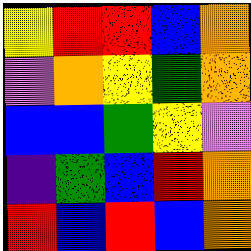[["yellow", "red", "red", "blue", "orange"], ["violet", "orange", "yellow", "green", "orange"], ["blue", "blue", "green", "yellow", "violet"], ["indigo", "green", "blue", "red", "orange"], ["red", "blue", "red", "blue", "orange"]]